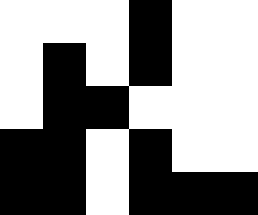[["white", "white", "white", "black", "white", "white"], ["white", "black", "white", "black", "white", "white"], ["white", "black", "black", "white", "white", "white"], ["black", "black", "white", "black", "white", "white"], ["black", "black", "white", "black", "black", "black"]]